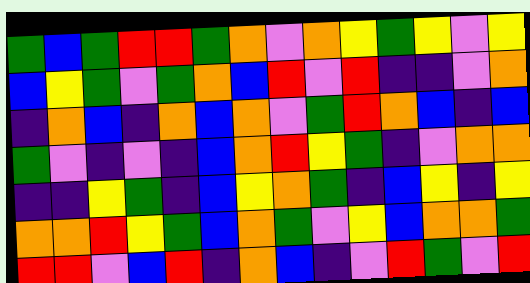[["green", "blue", "green", "red", "red", "green", "orange", "violet", "orange", "yellow", "green", "yellow", "violet", "yellow"], ["blue", "yellow", "green", "violet", "green", "orange", "blue", "red", "violet", "red", "indigo", "indigo", "violet", "orange"], ["indigo", "orange", "blue", "indigo", "orange", "blue", "orange", "violet", "green", "red", "orange", "blue", "indigo", "blue"], ["green", "violet", "indigo", "violet", "indigo", "blue", "orange", "red", "yellow", "green", "indigo", "violet", "orange", "orange"], ["indigo", "indigo", "yellow", "green", "indigo", "blue", "yellow", "orange", "green", "indigo", "blue", "yellow", "indigo", "yellow"], ["orange", "orange", "red", "yellow", "green", "blue", "orange", "green", "violet", "yellow", "blue", "orange", "orange", "green"], ["red", "red", "violet", "blue", "red", "indigo", "orange", "blue", "indigo", "violet", "red", "green", "violet", "red"]]